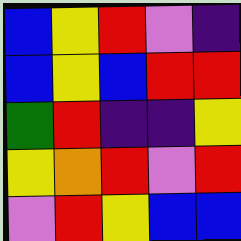[["blue", "yellow", "red", "violet", "indigo"], ["blue", "yellow", "blue", "red", "red"], ["green", "red", "indigo", "indigo", "yellow"], ["yellow", "orange", "red", "violet", "red"], ["violet", "red", "yellow", "blue", "blue"]]